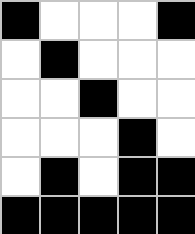[["black", "white", "white", "white", "black"], ["white", "black", "white", "white", "white"], ["white", "white", "black", "white", "white"], ["white", "white", "white", "black", "white"], ["white", "black", "white", "black", "black"], ["black", "black", "black", "black", "black"]]